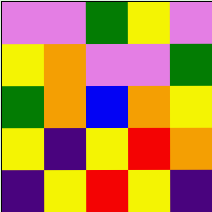[["violet", "violet", "green", "yellow", "violet"], ["yellow", "orange", "violet", "violet", "green"], ["green", "orange", "blue", "orange", "yellow"], ["yellow", "indigo", "yellow", "red", "orange"], ["indigo", "yellow", "red", "yellow", "indigo"]]